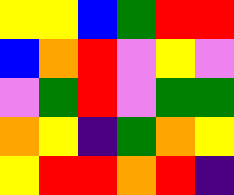[["yellow", "yellow", "blue", "green", "red", "red"], ["blue", "orange", "red", "violet", "yellow", "violet"], ["violet", "green", "red", "violet", "green", "green"], ["orange", "yellow", "indigo", "green", "orange", "yellow"], ["yellow", "red", "red", "orange", "red", "indigo"]]